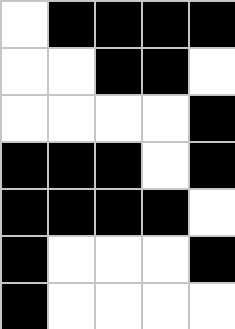[["white", "black", "black", "black", "black"], ["white", "white", "black", "black", "white"], ["white", "white", "white", "white", "black"], ["black", "black", "black", "white", "black"], ["black", "black", "black", "black", "white"], ["black", "white", "white", "white", "black"], ["black", "white", "white", "white", "white"]]